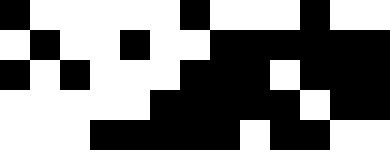[["black", "white", "white", "white", "white", "white", "black", "white", "white", "white", "black", "white", "white"], ["white", "black", "white", "white", "black", "white", "white", "black", "black", "black", "black", "black", "black"], ["black", "white", "black", "white", "white", "white", "black", "black", "black", "white", "black", "black", "black"], ["white", "white", "white", "white", "white", "black", "black", "black", "black", "black", "white", "black", "black"], ["white", "white", "white", "black", "black", "black", "black", "black", "white", "black", "black", "white", "white"]]